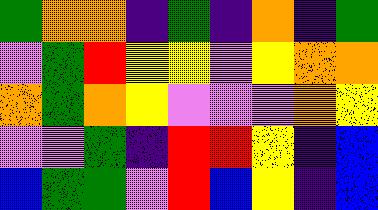[["green", "orange", "orange", "indigo", "green", "indigo", "orange", "indigo", "green"], ["violet", "green", "red", "yellow", "yellow", "violet", "yellow", "orange", "orange"], ["orange", "green", "orange", "yellow", "violet", "violet", "violet", "orange", "yellow"], ["violet", "violet", "green", "indigo", "red", "red", "yellow", "indigo", "blue"], ["blue", "green", "green", "violet", "red", "blue", "yellow", "indigo", "blue"]]